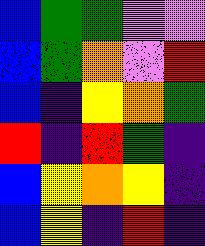[["blue", "green", "green", "violet", "violet"], ["blue", "green", "orange", "violet", "red"], ["blue", "indigo", "yellow", "orange", "green"], ["red", "indigo", "red", "green", "indigo"], ["blue", "yellow", "orange", "yellow", "indigo"], ["blue", "yellow", "indigo", "red", "indigo"]]